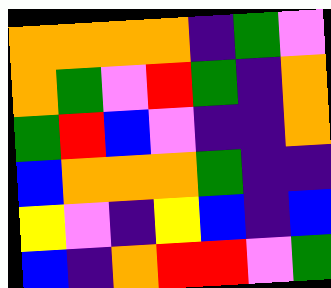[["orange", "orange", "orange", "orange", "indigo", "green", "violet"], ["orange", "green", "violet", "red", "green", "indigo", "orange"], ["green", "red", "blue", "violet", "indigo", "indigo", "orange"], ["blue", "orange", "orange", "orange", "green", "indigo", "indigo"], ["yellow", "violet", "indigo", "yellow", "blue", "indigo", "blue"], ["blue", "indigo", "orange", "red", "red", "violet", "green"]]